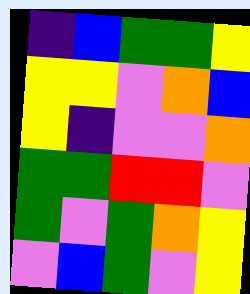[["indigo", "blue", "green", "green", "yellow"], ["yellow", "yellow", "violet", "orange", "blue"], ["yellow", "indigo", "violet", "violet", "orange"], ["green", "green", "red", "red", "violet"], ["green", "violet", "green", "orange", "yellow"], ["violet", "blue", "green", "violet", "yellow"]]